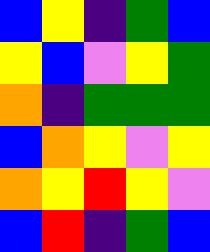[["blue", "yellow", "indigo", "green", "blue"], ["yellow", "blue", "violet", "yellow", "green"], ["orange", "indigo", "green", "green", "green"], ["blue", "orange", "yellow", "violet", "yellow"], ["orange", "yellow", "red", "yellow", "violet"], ["blue", "red", "indigo", "green", "blue"]]